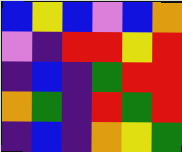[["blue", "yellow", "blue", "violet", "blue", "orange"], ["violet", "indigo", "red", "red", "yellow", "red"], ["indigo", "blue", "indigo", "green", "red", "red"], ["orange", "green", "indigo", "red", "green", "red"], ["indigo", "blue", "indigo", "orange", "yellow", "green"]]